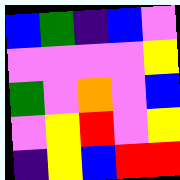[["blue", "green", "indigo", "blue", "violet"], ["violet", "violet", "violet", "violet", "yellow"], ["green", "violet", "orange", "violet", "blue"], ["violet", "yellow", "red", "violet", "yellow"], ["indigo", "yellow", "blue", "red", "red"]]